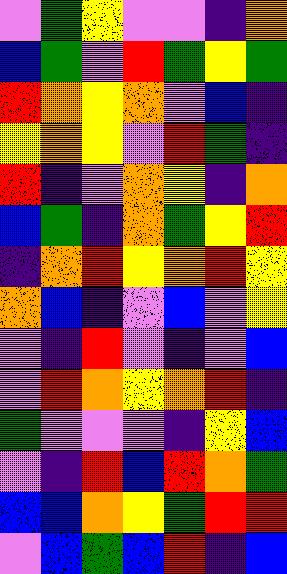[["violet", "green", "yellow", "violet", "violet", "indigo", "orange"], ["blue", "green", "violet", "red", "green", "yellow", "green"], ["red", "orange", "yellow", "orange", "violet", "blue", "indigo"], ["yellow", "orange", "yellow", "violet", "red", "green", "indigo"], ["red", "indigo", "violet", "orange", "yellow", "indigo", "orange"], ["blue", "green", "indigo", "orange", "green", "yellow", "red"], ["indigo", "orange", "red", "yellow", "orange", "red", "yellow"], ["orange", "blue", "indigo", "violet", "blue", "violet", "yellow"], ["violet", "indigo", "red", "violet", "indigo", "violet", "blue"], ["violet", "red", "orange", "yellow", "orange", "red", "indigo"], ["green", "violet", "violet", "violet", "indigo", "yellow", "blue"], ["violet", "indigo", "red", "blue", "red", "orange", "green"], ["blue", "blue", "orange", "yellow", "green", "red", "red"], ["violet", "blue", "green", "blue", "red", "indigo", "blue"]]